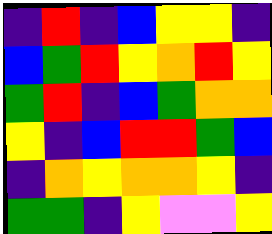[["indigo", "red", "indigo", "blue", "yellow", "yellow", "indigo"], ["blue", "green", "red", "yellow", "orange", "red", "yellow"], ["green", "red", "indigo", "blue", "green", "orange", "orange"], ["yellow", "indigo", "blue", "red", "red", "green", "blue"], ["indigo", "orange", "yellow", "orange", "orange", "yellow", "indigo"], ["green", "green", "indigo", "yellow", "violet", "violet", "yellow"]]